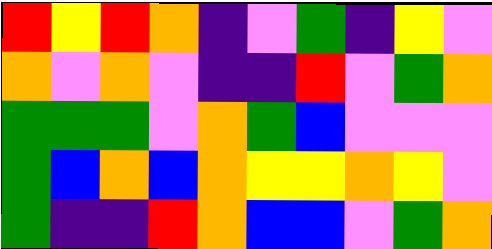[["red", "yellow", "red", "orange", "indigo", "violet", "green", "indigo", "yellow", "violet"], ["orange", "violet", "orange", "violet", "indigo", "indigo", "red", "violet", "green", "orange"], ["green", "green", "green", "violet", "orange", "green", "blue", "violet", "violet", "violet"], ["green", "blue", "orange", "blue", "orange", "yellow", "yellow", "orange", "yellow", "violet"], ["green", "indigo", "indigo", "red", "orange", "blue", "blue", "violet", "green", "orange"]]